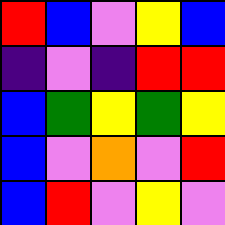[["red", "blue", "violet", "yellow", "blue"], ["indigo", "violet", "indigo", "red", "red"], ["blue", "green", "yellow", "green", "yellow"], ["blue", "violet", "orange", "violet", "red"], ["blue", "red", "violet", "yellow", "violet"]]